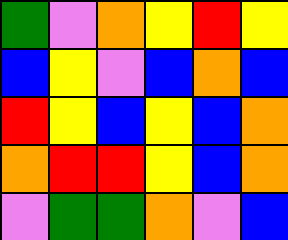[["green", "violet", "orange", "yellow", "red", "yellow"], ["blue", "yellow", "violet", "blue", "orange", "blue"], ["red", "yellow", "blue", "yellow", "blue", "orange"], ["orange", "red", "red", "yellow", "blue", "orange"], ["violet", "green", "green", "orange", "violet", "blue"]]